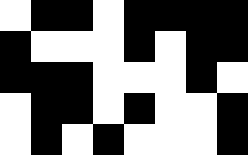[["white", "black", "black", "white", "black", "black", "black", "black"], ["black", "white", "white", "white", "black", "white", "black", "black"], ["black", "black", "black", "white", "white", "white", "black", "white"], ["white", "black", "black", "white", "black", "white", "white", "black"], ["white", "black", "white", "black", "white", "white", "white", "black"]]